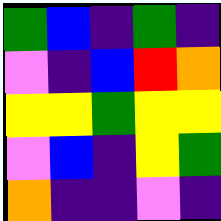[["green", "blue", "indigo", "green", "indigo"], ["violet", "indigo", "blue", "red", "orange"], ["yellow", "yellow", "green", "yellow", "yellow"], ["violet", "blue", "indigo", "yellow", "green"], ["orange", "indigo", "indigo", "violet", "indigo"]]